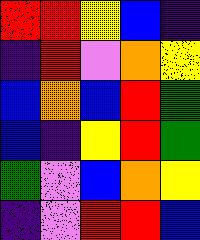[["red", "red", "yellow", "blue", "indigo"], ["indigo", "red", "violet", "orange", "yellow"], ["blue", "orange", "blue", "red", "green"], ["blue", "indigo", "yellow", "red", "green"], ["green", "violet", "blue", "orange", "yellow"], ["indigo", "violet", "red", "red", "blue"]]